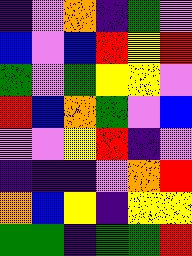[["indigo", "violet", "orange", "indigo", "green", "violet"], ["blue", "violet", "blue", "red", "yellow", "red"], ["green", "violet", "green", "yellow", "yellow", "violet"], ["red", "blue", "orange", "green", "violet", "blue"], ["violet", "violet", "yellow", "red", "indigo", "violet"], ["indigo", "indigo", "indigo", "violet", "orange", "red"], ["orange", "blue", "yellow", "indigo", "yellow", "yellow"], ["green", "green", "indigo", "green", "green", "red"]]